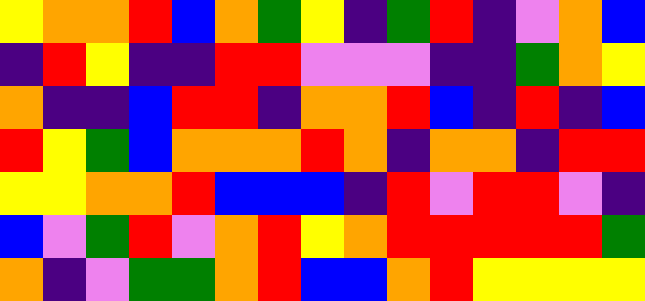[["yellow", "orange", "orange", "red", "blue", "orange", "green", "yellow", "indigo", "green", "red", "indigo", "violet", "orange", "blue"], ["indigo", "red", "yellow", "indigo", "indigo", "red", "red", "violet", "violet", "violet", "indigo", "indigo", "green", "orange", "yellow"], ["orange", "indigo", "indigo", "blue", "red", "red", "indigo", "orange", "orange", "red", "blue", "indigo", "red", "indigo", "blue"], ["red", "yellow", "green", "blue", "orange", "orange", "orange", "red", "orange", "indigo", "orange", "orange", "indigo", "red", "red"], ["yellow", "yellow", "orange", "orange", "red", "blue", "blue", "blue", "indigo", "red", "violet", "red", "red", "violet", "indigo"], ["blue", "violet", "green", "red", "violet", "orange", "red", "yellow", "orange", "red", "red", "red", "red", "red", "green"], ["orange", "indigo", "violet", "green", "green", "orange", "red", "blue", "blue", "orange", "red", "yellow", "yellow", "yellow", "yellow"]]